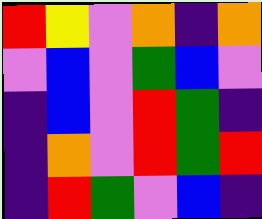[["red", "yellow", "violet", "orange", "indigo", "orange"], ["violet", "blue", "violet", "green", "blue", "violet"], ["indigo", "blue", "violet", "red", "green", "indigo"], ["indigo", "orange", "violet", "red", "green", "red"], ["indigo", "red", "green", "violet", "blue", "indigo"]]